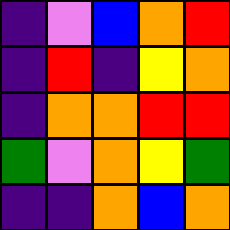[["indigo", "violet", "blue", "orange", "red"], ["indigo", "red", "indigo", "yellow", "orange"], ["indigo", "orange", "orange", "red", "red"], ["green", "violet", "orange", "yellow", "green"], ["indigo", "indigo", "orange", "blue", "orange"]]